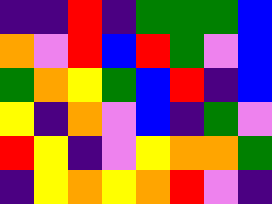[["indigo", "indigo", "red", "indigo", "green", "green", "green", "blue"], ["orange", "violet", "red", "blue", "red", "green", "violet", "blue"], ["green", "orange", "yellow", "green", "blue", "red", "indigo", "blue"], ["yellow", "indigo", "orange", "violet", "blue", "indigo", "green", "violet"], ["red", "yellow", "indigo", "violet", "yellow", "orange", "orange", "green"], ["indigo", "yellow", "orange", "yellow", "orange", "red", "violet", "indigo"]]